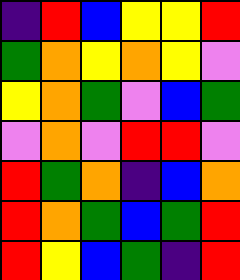[["indigo", "red", "blue", "yellow", "yellow", "red"], ["green", "orange", "yellow", "orange", "yellow", "violet"], ["yellow", "orange", "green", "violet", "blue", "green"], ["violet", "orange", "violet", "red", "red", "violet"], ["red", "green", "orange", "indigo", "blue", "orange"], ["red", "orange", "green", "blue", "green", "red"], ["red", "yellow", "blue", "green", "indigo", "red"]]